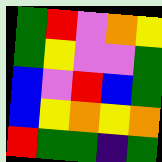[["green", "red", "violet", "orange", "yellow"], ["green", "yellow", "violet", "violet", "green"], ["blue", "violet", "red", "blue", "green"], ["blue", "yellow", "orange", "yellow", "orange"], ["red", "green", "green", "indigo", "green"]]